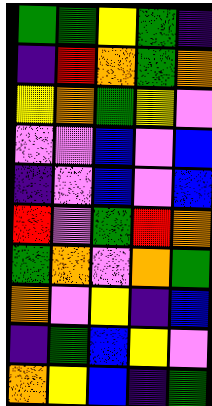[["green", "green", "yellow", "green", "indigo"], ["indigo", "red", "orange", "green", "orange"], ["yellow", "orange", "green", "yellow", "violet"], ["violet", "violet", "blue", "violet", "blue"], ["indigo", "violet", "blue", "violet", "blue"], ["red", "violet", "green", "red", "orange"], ["green", "orange", "violet", "orange", "green"], ["orange", "violet", "yellow", "indigo", "blue"], ["indigo", "green", "blue", "yellow", "violet"], ["orange", "yellow", "blue", "indigo", "green"]]